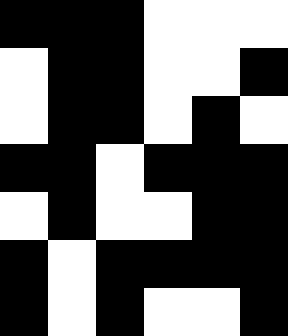[["black", "black", "black", "white", "white", "white"], ["white", "black", "black", "white", "white", "black"], ["white", "black", "black", "white", "black", "white"], ["black", "black", "white", "black", "black", "black"], ["white", "black", "white", "white", "black", "black"], ["black", "white", "black", "black", "black", "black"], ["black", "white", "black", "white", "white", "black"]]